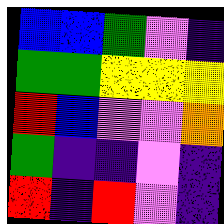[["blue", "blue", "green", "violet", "indigo"], ["green", "green", "yellow", "yellow", "yellow"], ["red", "blue", "violet", "violet", "orange"], ["green", "indigo", "indigo", "violet", "indigo"], ["red", "indigo", "red", "violet", "indigo"]]